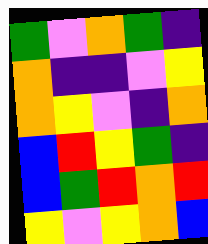[["green", "violet", "orange", "green", "indigo"], ["orange", "indigo", "indigo", "violet", "yellow"], ["orange", "yellow", "violet", "indigo", "orange"], ["blue", "red", "yellow", "green", "indigo"], ["blue", "green", "red", "orange", "red"], ["yellow", "violet", "yellow", "orange", "blue"]]